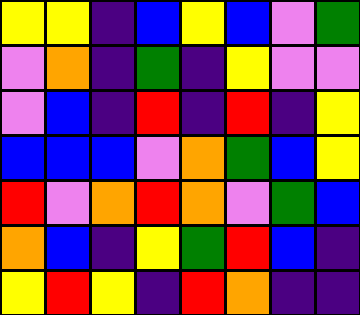[["yellow", "yellow", "indigo", "blue", "yellow", "blue", "violet", "green"], ["violet", "orange", "indigo", "green", "indigo", "yellow", "violet", "violet"], ["violet", "blue", "indigo", "red", "indigo", "red", "indigo", "yellow"], ["blue", "blue", "blue", "violet", "orange", "green", "blue", "yellow"], ["red", "violet", "orange", "red", "orange", "violet", "green", "blue"], ["orange", "blue", "indigo", "yellow", "green", "red", "blue", "indigo"], ["yellow", "red", "yellow", "indigo", "red", "orange", "indigo", "indigo"]]